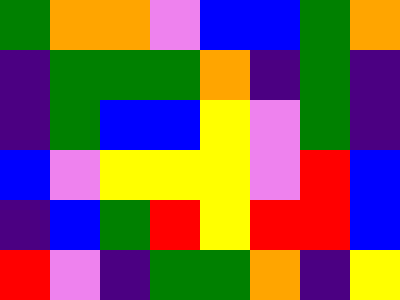[["green", "orange", "orange", "violet", "blue", "blue", "green", "orange"], ["indigo", "green", "green", "green", "orange", "indigo", "green", "indigo"], ["indigo", "green", "blue", "blue", "yellow", "violet", "green", "indigo"], ["blue", "violet", "yellow", "yellow", "yellow", "violet", "red", "blue"], ["indigo", "blue", "green", "red", "yellow", "red", "red", "blue"], ["red", "violet", "indigo", "green", "green", "orange", "indigo", "yellow"]]